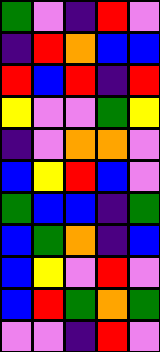[["green", "violet", "indigo", "red", "violet"], ["indigo", "red", "orange", "blue", "blue"], ["red", "blue", "red", "indigo", "red"], ["yellow", "violet", "violet", "green", "yellow"], ["indigo", "violet", "orange", "orange", "violet"], ["blue", "yellow", "red", "blue", "violet"], ["green", "blue", "blue", "indigo", "green"], ["blue", "green", "orange", "indigo", "blue"], ["blue", "yellow", "violet", "red", "violet"], ["blue", "red", "green", "orange", "green"], ["violet", "violet", "indigo", "red", "violet"]]